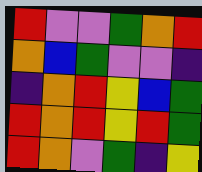[["red", "violet", "violet", "green", "orange", "red"], ["orange", "blue", "green", "violet", "violet", "indigo"], ["indigo", "orange", "red", "yellow", "blue", "green"], ["red", "orange", "red", "yellow", "red", "green"], ["red", "orange", "violet", "green", "indigo", "yellow"]]